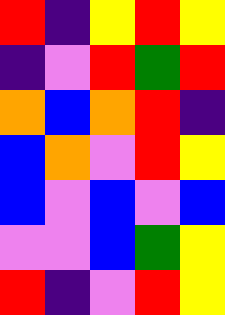[["red", "indigo", "yellow", "red", "yellow"], ["indigo", "violet", "red", "green", "red"], ["orange", "blue", "orange", "red", "indigo"], ["blue", "orange", "violet", "red", "yellow"], ["blue", "violet", "blue", "violet", "blue"], ["violet", "violet", "blue", "green", "yellow"], ["red", "indigo", "violet", "red", "yellow"]]